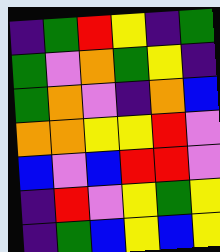[["indigo", "green", "red", "yellow", "indigo", "green"], ["green", "violet", "orange", "green", "yellow", "indigo"], ["green", "orange", "violet", "indigo", "orange", "blue"], ["orange", "orange", "yellow", "yellow", "red", "violet"], ["blue", "violet", "blue", "red", "red", "violet"], ["indigo", "red", "violet", "yellow", "green", "yellow"], ["indigo", "green", "blue", "yellow", "blue", "yellow"]]